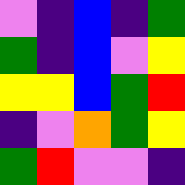[["violet", "indigo", "blue", "indigo", "green"], ["green", "indigo", "blue", "violet", "yellow"], ["yellow", "yellow", "blue", "green", "red"], ["indigo", "violet", "orange", "green", "yellow"], ["green", "red", "violet", "violet", "indigo"]]